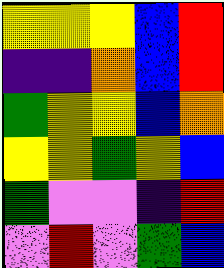[["yellow", "yellow", "yellow", "blue", "red"], ["indigo", "indigo", "orange", "blue", "red"], ["green", "yellow", "yellow", "blue", "orange"], ["yellow", "yellow", "green", "yellow", "blue"], ["green", "violet", "violet", "indigo", "red"], ["violet", "red", "violet", "green", "blue"]]